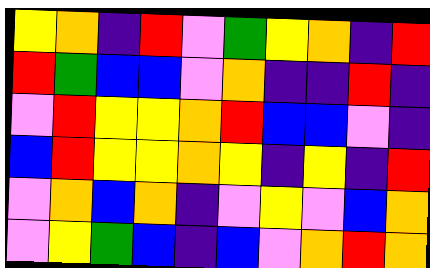[["yellow", "orange", "indigo", "red", "violet", "green", "yellow", "orange", "indigo", "red"], ["red", "green", "blue", "blue", "violet", "orange", "indigo", "indigo", "red", "indigo"], ["violet", "red", "yellow", "yellow", "orange", "red", "blue", "blue", "violet", "indigo"], ["blue", "red", "yellow", "yellow", "orange", "yellow", "indigo", "yellow", "indigo", "red"], ["violet", "orange", "blue", "orange", "indigo", "violet", "yellow", "violet", "blue", "orange"], ["violet", "yellow", "green", "blue", "indigo", "blue", "violet", "orange", "red", "orange"]]